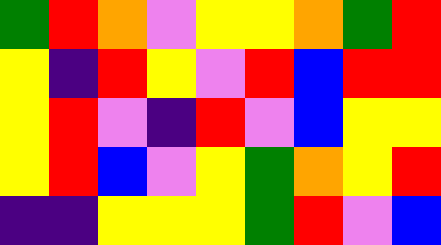[["green", "red", "orange", "violet", "yellow", "yellow", "orange", "green", "red"], ["yellow", "indigo", "red", "yellow", "violet", "red", "blue", "red", "red"], ["yellow", "red", "violet", "indigo", "red", "violet", "blue", "yellow", "yellow"], ["yellow", "red", "blue", "violet", "yellow", "green", "orange", "yellow", "red"], ["indigo", "indigo", "yellow", "yellow", "yellow", "green", "red", "violet", "blue"]]